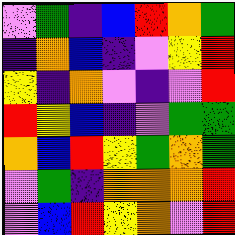[["violet", "green", "indigo", "blue", "red", "orange", "green"], ["indigo", "orange", "blue", "indigo", "violet", "yellow", "red"], ["yellow", "indigo", "orange", "violet", "indigo", "violet", "red"], ["red", "yellow", "blue", "indigo", "violet", "green", "green"], ["orange", "blue", "red", "yellow", "green", "orange", "green"], ["violet", "green", "indigo", "orange", "orange", "orange", "red"], ["violet", "blue", "red", "yellow", "orange", "violet", "red"]]